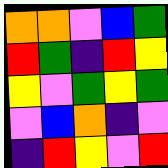[["orange", "orange", "violet", "blue", "green"], ["red", "green", "indigo", "red", "yellow"], ["yellow", "violet", "green", "yellow", "green"], ["violet", "blue", "orange", "indigo", "violet"], ["indigo", "red", "yellow", "violet", "red"]]